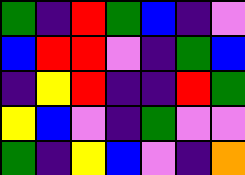[["green", "indigo", "red", "green", "blue", "indigo", "violet"], ["blue", "red", "red", "violet", "indigo", "green", "blue"], ["indigo", "yellow", "red", "indigo", "indigo", "red", "green"], ["yellow", "blue", "violet", "indigo", "green", "violet", "violet"], ["green", "indigo", "yellow", "blue", "violet", "indigo", "orange"]]